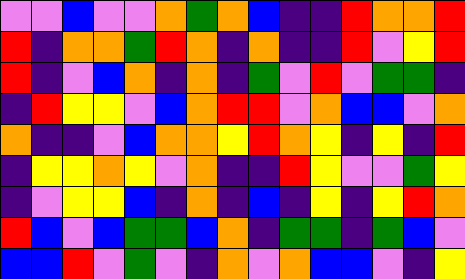[["violet", "violet", "blue", "violet", "violet", "orange", "green", "orange", "blue", "indigo", "indigo", "red", "orange", "orange", "red"], ["red", "indigo", "orange", "orange", "green", "red", "orange", "indigo", "orange", "indigo", "indigo", "red", "violet", "yellow", "red"], ["red", "indigo", "violet", "blue", "orange", "indigo", "orange", "indigo", "green", "violet", "red", "violet", "green", "green", "indigo"], ["indigo", "red", "yellow", "yellow", "violet", "blue", "orange", "red", "red", "violet", "orange", "blue", "blue", "violet", "orange"], ["orange", "indigo", "indigo", "violet", "blue", "orange", "orange", "yellow", "red", "orange", "yellow", "indigo", "yellow", "indigo", "red"], ["indigo", "yellow", "yellow", "orange", "yellow", "violet", "orange", "indigo", "indigo", "red", "yellow", "violet", "violet", "green", "yellow"], ["indigo", "violet", "yellow", "yellow", "blue", "indigo", "orange", "indigo", "blue", "indigo", "yellow", "indigo", "yellow", "red", "orange"], ["red", "blue", "violet", "blue", "green", "green", "blue", "orange", "indigo", "green", "green", "indigo", "green", "blue", "violet"], ["blue", "blue", "red", "violet", "green", "violet", "indigo", "orange", "violet", "orange", "blue", "blue", "violet", "indigo", "yellow"]]